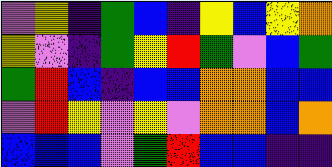[["violet", "yellow", "indigo", "green", "blue", "indigo", "yellow", "blue", "yellow", "orange"], ["yellow", "violet", "indigo", "green", "yellow", "red", "green", "violet", "blue", "green"], ["green", "red", "blue", "indigo", "blue", "blue", "orange", "orange", "blue", "blue"], ["violet", "red", "yellow", "violet", "yellow", "violet", "orange", "orange", "blue", "orange"], ["blue", "blue", "blue", "violet", "green", "red", "blue", "blue", "indigo", "indigo"]]